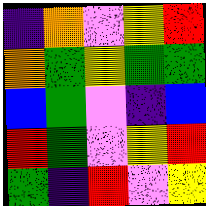[["indigo", "orange", "violet", "yellow", "red"], ["orange", "green", "yellow", "green", "green"], ["blue", "green", "violet", "indigo", "blue"], ["red", "green", "violet", "yellow", "red"], ["green", "indigo", "red", "violet", "yellow"]]